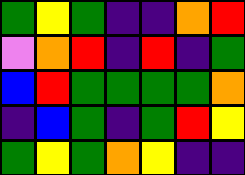[["green", "yellow", "green", "indigo", "indigo", "orange", "red"], ["violet", "orange", "red", "indigo", "red", "indigo", "green"], ["blue", "red", "green", "green", "green", "green", "orange"], ["indigo", "blue", "green", "indigo", "green", "red", "yellow"], ["green", "yellow", "green", "orange", "yellow", "indigo", "indigo"]]